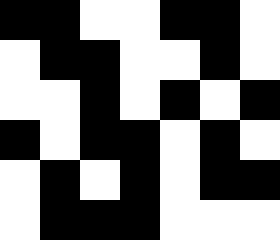[["black", "black", "white", "white", "black", "black", "white"], ["white", "black", "black", "white", "white", "black", "white"], ["white", "white", "black", "white", "black", "white", "black"], ["black", "white", "black", "black", "white", "black", "white"], ["white", "black", "white", "black", "white", "black", "black"], ["white", "black", "black", "black", "white", "white", "white"]]